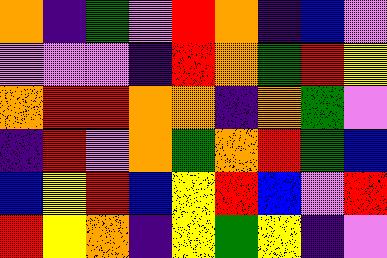[["orange", "indigo", "green", "violet", "red", "orange", "indigo", "blue", "violet"], ["violet", "violet", "violet", "indigo", "red", "orange", "green", "red", "yellow"], ["orange", "red", "red", "orange", "orange", "indigo", "orange", "green", "violet"], ["indigo", "red", "violet", "orange", "green", "orange", "red", "green", "blue"], ["blue", "yellow", "red", "blue", "yellow", "red", "blue", "violet", "red"], ["red", "yellow", "orange", "indigo", "yellow", "green", "yellow", "indigo", "violet"]]